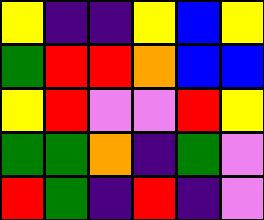[["yellow", "indigo", "indigo", "yellow", "blue", "yellow"], ["green", "red", "red", "orange", "blue", "blue"], ["yellow", "red", "violet", "violet", "red", "yellow"], ["green", "green", "orange", "indigo", "green", "violet"], ["red", "green", "indigo", "red", "indigo", "violet"]]